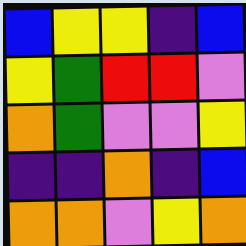[["blue", "yellow", "yellow", "indigo", "blue"], ["yellow", "green", "red", "red", "violet"], ["orange", "green", "violet", "violet", "yellow"], ["indigo", "indigo", "orange", "indigo", "blue"], ["orange", "orange", "violet", "yellow", "orange"]]